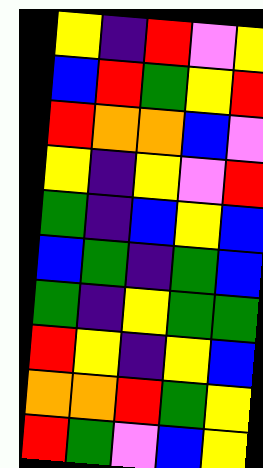[["yellow", "indigo", "red", "violet", "yellow"], ["blue", "red", "green", "yellow", "red"], ["red", "orange", "orange", "blue", "violet"], ["yellow", "indigo", "yellow", "violet", "red"], ["green", "indigo", "blue", "yellow", "blue"], ["blue", "green", "indigo", "green", "blue"], ["green", "indigo", "yellow", "green", "green"], ["red", "yellow", "indigo", "yellow", "blue"], ["orange", "orange", "red", "green", "yellow"], ["red", "green", "violet", "blue", "yellow"]]